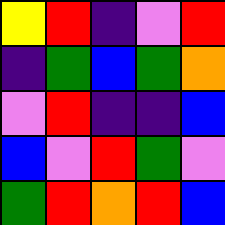[["yellow", "red", "indigo", "violet", "red"], ["indigo", "green", "blue", "green", "orange"], ["violet", "red", "indigo", "indigo", "blue"], ["blue", "violet", "red", "green", "violet"], ["green", "red", "orange", "red", "blue"]]